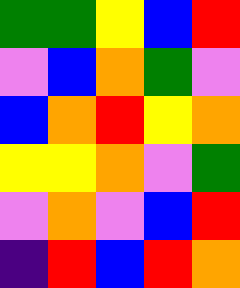[["green", "green", "yellow", "blue", "red"], ["violet", "blue", "orange", "green", "violet"], ["blue", "orange", "red", "yellow", "orange"], ["yellow", "yellow", "orange", "violet", "green"], ["violet", "orange", "violet", "blue", "red"], ["indigo", "red", "blue", "red", "orange"]]